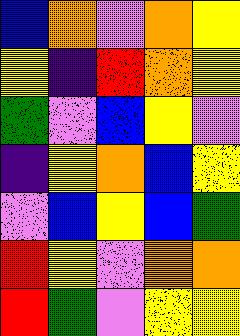[["blue", "orange", "violet", "orange", "yellow"], ["yellow", "indigo", "red", "orange", "yellow"], ["green", "violet", "blue", "yellow", "violet"], ["indigo", "yellow", "orange", "blue", "yellow"], ["violet", "blue", "yellow", "blue", "green"], ["red", "yellow", "violet", "orange", "orange"], ["red", "green", "violet", "yellow", "yellow"]]